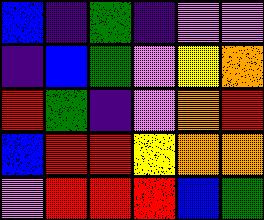[["blue", "indigo", "green", "indigo", "violet", "violet"], ["indigo", "blue", "green", "violet", "yellow", "orange"], ["red", "green", "indigo", "violet", "orange", "red"], ["blue", "red", "red", "yellow", "orange", "orange"], ["violet", "red", "red", "red", "blue", "green"]]